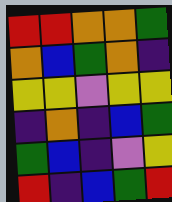[["red", "red", "orange", "orange", "green"], ["orange", "blue", "green", "orange", "indigo"], ["yellow", "yellow", "violet", "yellow", "yellow"], ["indigo", "orange", "indigo", "blue", "green"], ["green", "blue", "indigo", "violet", "yellow"], ["red", "indigo", "blue", "green", "red"]]